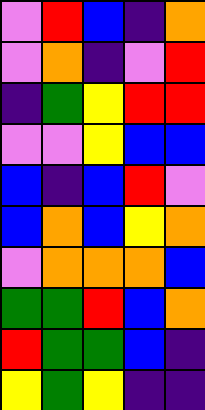[["violet", "red", "blue", "indigo", "orange"], ["violet", "orange", "indigo", "violet", "red"], ["indigo", "green", "yellow", "red", "red"], ["violet", "violet", "yellow", "blue", "blue"], ["blue", "indigo", "blue", "red", "violet"], ["blue", "orange", "blue", "yellow", "orange"], ["violet", "orange", "orange", "orange", "blue"], ["green", "green", "red", "blue", "orange"], ["red", "green", "green", "blue", "indigo"], ["yellow", "green", "yellow", "indigo", "indigo"]]